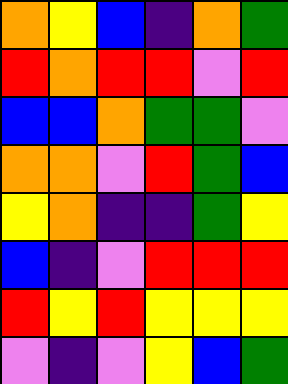[["orange", "yellow", "blue", "indigo", "orange", "green"], ["red", "orange", "red", "red", "violet", "red"], ["blue", "blue", "orange", "green", "green", "violet"], ["orange", "orange", "violet", "red", "green", "blue"], ["yellow", "orange", "indigo", "indigo", "green", "yellow"], ["blue", "indigo", "violet", "red", "red", "red"], ["red", "yellow", "red", "yellow", "yellow", "yellow"], ["violet", "indigo", "violet", "yellow", "blue", "green"]]